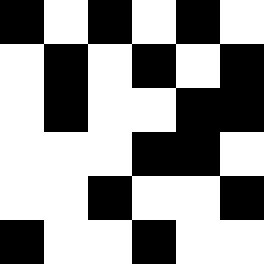[["black", "white", "black", "white", "black", "white"], ["white", "black", "white", "black", "white", "black"], ["white", "black", "white", "white", "black", "black"], ["white", "white", "white", "black", "black", "white"], ["white", "white", "black", "white", "white", "black"], ["black", "white", "white", "black", "white", "white"]]